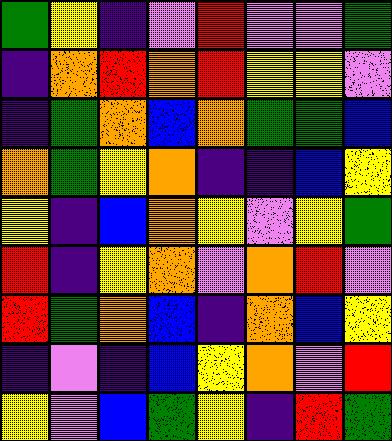[["green", "yellow", "indigo", "violet", "red", "violet", "violet", "green"], ["indigo", "orange", "red", "orange", "red", "yellow", "yellow", "violet"], ["indigo", "green", "orange", "blue", "orange", "green", "green", "blue"], ["orange", "green", "yellow", "orange", "indigo", "indigo", "blue", "yellow"], ["yellow", "indigo", "blue", "orange", "yellow", "violet", "yellow", "green"], ["red", "indigo", "yellow", "orange", "violet", "orange", "red", "violet"], ["red", "green", "orange", "blue", "indigo", "orange", "blue", "yellow"], ["indigo", "violet", "indigo", "blue", "yellow", "orange", "violet", "red"], ["yellow", "violet", "blue", "green", "yellow", "indigo", "red", "green"]]